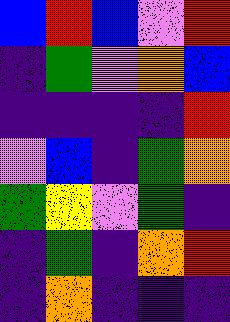[["blue", "red", "blue", "violet", "red"], ["indigo", "green", "violet", "orange", "blue"], ["indigo", "indigo", "indigo", "indigo", "red"], ["violet", "blue", "indigo", "green", "orange"], ["green", "yellow", "violet", "green", "indigo"], ["indigo", "green", "indigo", "orange", "red"], ["indigo", "orange", "indigo", "indigo", "indigo"]]